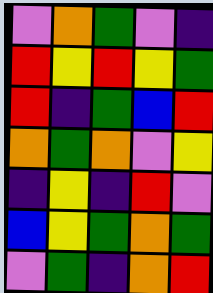[["violet", "orange", "green", "violet", "indigo"], ["red", "yellow", "red", "yellow", "green"], ["red", "indigo", "green", "blue", "red"], ["orange", "green", "orange", "violet", "yellow"], ["indigo", "yellow", "indigo", "red", "violet"], ["blue", "yellow", "green", "orange", "green"], ["violet", "green", "indigo", "orange", "red"]]